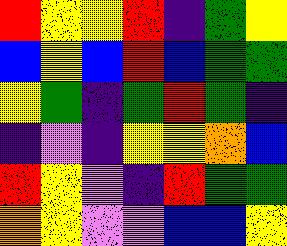[["red", "yellow", "yellow", "red", "indigo", "green", "yellow"], ["blue", "yellow", "blue", "red", "blue", "green", "green"], ["yellow", "green", "indigo", "green", "red", "green", "indigo"], ["indigo", "violet", "indigo", "yellow", "yellow", "orange", "blue"], ["red", "yellow", "violet", "indigo", "red", "green", "green"], ["orange", "yellow", "violet", "violet", "blue", "blue", "yellow"]]